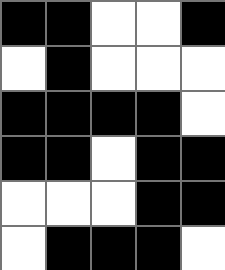[["black", "black", "white", "white", "black"], ["white", "black", "white", "white", "white"], ["black", "black", "black", "black", "white"], ["black", "black", "white", "black", "black"], ["white", "white", "white", "black", "black"], ["white", "black", "black", "black", "white"]]